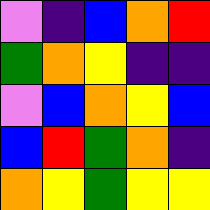[["violet", "indigo", "blue", "orange", "red"], ["green", "orange", "yellow", "indigo", "indigo"], ["violet", "blue", "orange", "yellow", "blue"], ["blue", "red", "green", "orange", "indigo"], ["orange", "yellow", "green", "yellow", "yellow"]]